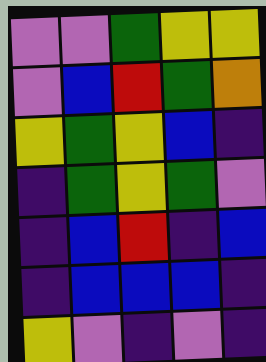[["violet", "violet", "green", "yellow", "yellow"], ["violet", "blue", "red", "green", "orange"], ["yellow", "green", "yellow", "blue", "indigo"], ["indigo", "green", "yellow", "green", "violet"], ["indigo", "blue", "red", "indigo", "blue"], ["indigo", "blue", "blue", "blue", "indigo"], ["yellow", "violet", "indigo", "violet", "indigo"]]